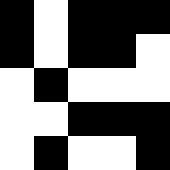[["black", "white", "black", "black", "black"], ["black", "white", "black", "black", "white"], ["white", "black", "white", "white", "white"], ["white", "white", "black", "black", "black"], ["white", "black", "white", "white", "black"]]